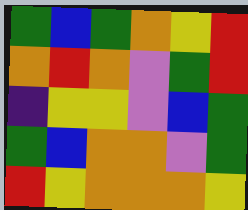[["green", "blue", "green", "orange", "yellow", "red"], ["orange", "red", "orange", "violet", "green", "red"], ["indigo", "yellow", "yellow", "violet", "blue", "green"], ["green", "blue", "orange", "orange", "violet", "green"], ["red", "yellow", "orange", "orange", "orange", "yellow"]]